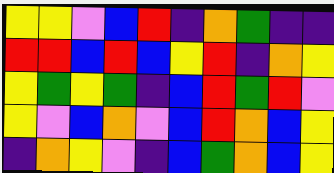[["yellow", "yellow", "violet", "blue", "red", "indigo", "orange", "green", "indigo", "indigo"], ["red", "red", "blue", "red", "blue", "yellow", "red", "indigo", "orange", "yellow"], ["yellow", "green", "yellow", "green", "indigo", "blue", "red", "green", "red", "violet"], ["yellow", "violet", "blue", "orange", "violet", "blue", "red", "orange", "blue", "yellow"], ["indigo", "orange", "yellow", "violet", "indigo", "blue", "green", "orange", "blue", "yellow"]]